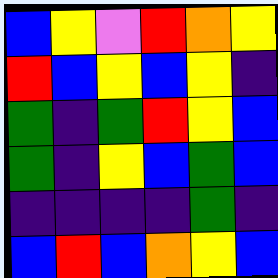[["blue", "yellow", "violet", "red", "orange", "yellow"], ["red", "blue", "yellow", "blue", "yellow", "indigo"], ["green", "indigo", "green", "red", "yellow", "blue"], ["green", "indigo", "yellow", "blue", "green", "blue"], ["indigo", "indigo", "indigo", "indigo", "green", "indigo"], ["blue", "red", "blue", "orange", "yellow", "blue"]]